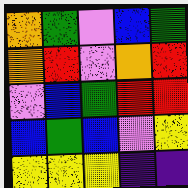[["orange", "green", "violet", "blue", "green"], ["orange", "red", "violet", "orange", "red"], ["violet", "blue", "green", "red", "red"], ["blue", "green", "blue", "violet", "yellow"], ["yellow", "yellow", "yellow", "indigo", "indigo"]]